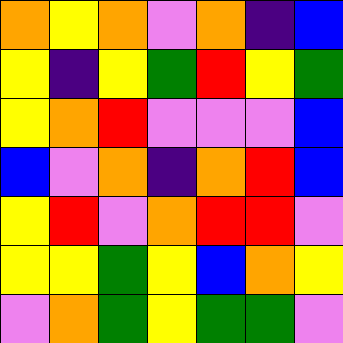[["orange", "yellow", "orange", "violet", "orange", "indigo", "blue"], ["yellow", "indigo", "yellow", "green", "red", "yellow", "green"], ["yellow", "orange", "red", "violet", "violet", "violet", "blue"], ["blue", "violet", "orange", "indigo", "orange", "red", "blue"], ["yellow", "red", "violet", "orange", "red", "red", "violet"], ["yellow", "yellow", "green", "yellow", "blue", "orange", "yellow"], ["violet", "orange", "green", "yellow", "green", "green", "violet"]]